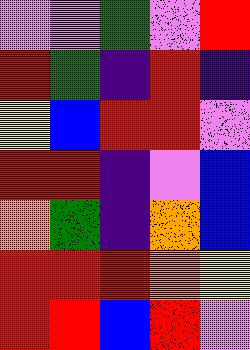[["violet", "violet", "green", "violet", "red"], ["red", "green", "indigo", "red", "indigo"], ["yellow", "blue", "red", "red", "violet"], ["red", "red", "indigo", "violet", "blue"], ["orange", "green", "indigo", "orange", "blue"], ["red", "red", "red", "orange", "yellow"], ["red", "red", "blue", "red", "violet"]]